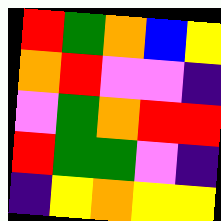[["red", "green", "orange", "blue", "yellow"], ["orange", "red", "violet", "violet", "indigo"], ["violet", "green", "orange", "red", "red"], ["red", "green", "green", "violet", "indigo"], ["indigo", "yellow", "orange", "yellow", "yellow"]]